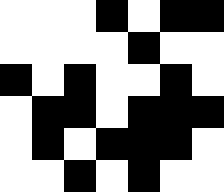[["white", "white", "white", "black", "white", "black", "black"], ["white", "white", "white", "white", "black", "white", "white"], ["black", "white", "black", "white", "white", "black", "white"], ["white", "black", "black", "white", "black", "black", "black"], ["white", "black", "white", "black", "black", "black", "white"], ["white", "white", "black", "white", "black", "white", "white"]]